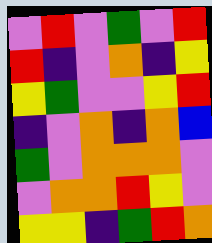[["violet", "red", "violet", "green", "violet", "red"], ["red", "indigo", "violet", "orange", "indigo", "yellow"], ["yellow", "green", "violet", "violet", "yellow", "red"], ["indigo", "violet", "orange", "indigo", "orange", "blue"], ["green", "violet", "orange", "orange", "orange", "violet"], ["violet", "orange", "orange", "red", "yellow", "violet"], ["yellow", "yellow", "indigo", "green", "red", "orange"]]